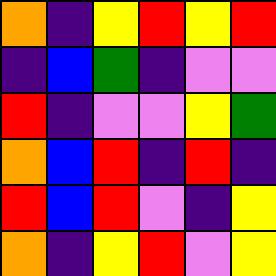[["orange", "indigo", "yellow", "red", "yellow", "red"], ["indigo", "blue", "green", "indigo", "violet", "violet"], ["red", "indigo", "violet", "violet", "yellow", "green"], ["orange", "blue", "red", "indigo", "red", "indigo"], ["red", "blue", "red", "violet", "indigo", "yellow"], ["orange", "indigo", "yellow", "red", "violet", "yellow"]]